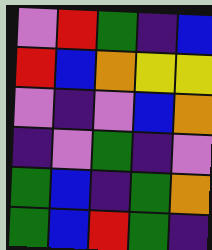[["violet", "red", "green", "indigo", "blue"], ["red", "blue", "orange", "yellow", "yellow"], ["violet", "indigo", "violet", "blue", "orange"], ["indigo", "violet", "green", "indigo", "violet"], ["green", "blue", "indigo", "green", "orange"], ["green", "blue", "red", "green", "indigo"]]